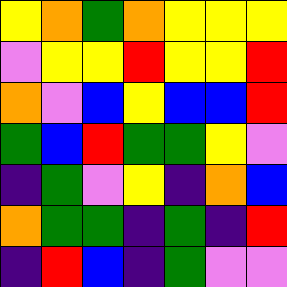[["yellow", "orange", "green", "orange", "yellow", "yellow", "yellow"], ["violet", "yellow", "yellow", "red", "yellow", "yellow", "red"], ["orange", "violet", "blue", "yellow", "blue", "blue", "red"], ["green", "blue", "red", "green", "green", "yellow", "violet"], ["indigo", "green", "violet", "yellow", "indigo", "orange", "blue"], ["orange", "green", "green", "indigo", "green", "indigo", "red"], ["indigo", "red", "blue", "indigo", "green", "violet", "violet"]]